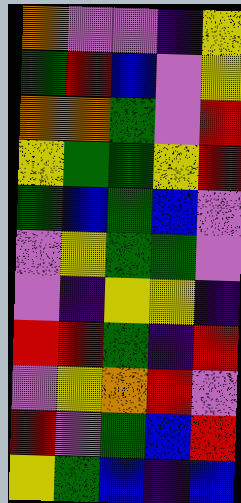[["orange", "violet", "violet", "indigo", "yellow"], ["green", "red", "blue", "violet", "yellow"], ["orange", "orange", "green", "violet", "red"], ["yellow", "green", "green", "yellow", "red"], ["green", "blue", "green", "blue", "violet"], ["violet", "yellow", "green", "green", "violet"], ["violet", "indigo", "yellow", "yellow", "indigo"], ["red", "red", "green", "indigo", "red"], ["violet", "yellow", "orange", "red", "violet"], ["red", "violet", "green", "blue", "red"], ["yellow", "green", "blue", "indigo", "blue"]]